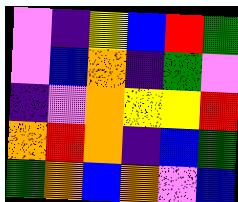[["violet", "indigo", "yellow", "blue", "red", "green"], ["violet", "blue", "orange", "indigo", "green", "violet"], ["indigo", "violet", "orange", "yellow", "yellow", "red"], ["orange", "red", "orange", "indigo", "blue", "green"], ["green", "orange", "blue", "orange", "violet", "blue"]]